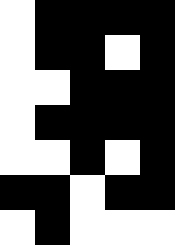[["white", "black", "black", "black", "black"], ["white", "black", "black", "white", "black"], ["white", "white", "black", "black", "black"], ["white", "black", "black", "black", "black"], ["white", "white", "black", "white", "black"], ["black", "black", "white", "black", "black"], ["white", "black", "white", "white", "white"]]